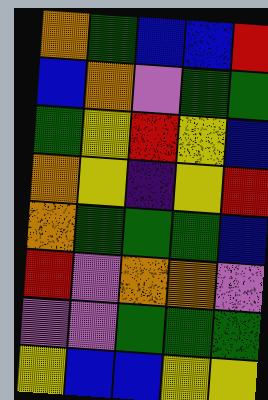[["orange", "green", "blue", "blue", "red"], ["blue", "orange", "violet", "green", "green"], ["green", "yellow", "red", "yellow", "blue"], ["orange", "yellow", "indigo", "yellow", "red"], ["orange", "green", "green", "green", "blue"], ["red", "violet", "orange", "orange", "violet"], ["violet", "violet", "green", "green", "green"], ["yellow", "blue", "blue", "yellow", "yellow"]]